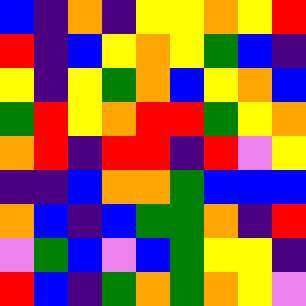[["blue", "indigo", "orange", "indigo", "yellow", "yellow", "orange", "yellow", "red"], ["red", "indigo", "blue", "yellow", "orange", "yellow", "green", "blue", "indigo"], ["yellow", "indigo", "yellow", "green", "orange", "blue", "yellow", "orange", "blue"], ["green", "red", "yellow", "orange", "red", "red", "green", "yellow", "orange"], ["orange", "red", "indigo", "red", "red", "indigo", "red", "violet", "yellow"], ["indigo", "indigo", "blue", "orange", "orange", "green", "blue", "blue", "blue"], ["orange", "blue", "indigo", "blue", "green", "green", "orange", "indigo", "red"], ["violet", "green", "blue", "violet", "blue", "green", "yellow", "yellow", "indigo"], ["red", "blue", "indigo", "green", "orange", "green", "orange", "yellow", "violet"]]